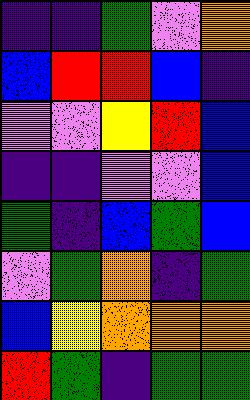[["indigo", "indigo", "green", "violet", "orange"], ["blue", "red", "red", "blue", "indigo"], ["violet", "violet", "yellow", "red", "blue"], ["indigo", "indigo", "violet", "violet", "blue"], ["green", "indigo", "blue", "green", "blue"], ["violet", "green", "orange", "indigo", "green"], ["blue", "yellow", "orange", "orange", "orange"], ["red", "green", "indigo", "green", "green"]]